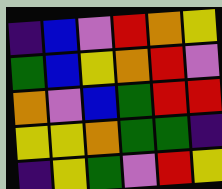[["indigo", "blue", "violet", "red", "orange", "yellow"], ["green", "blue", "yellow", "orange", "red", "violet"], ["orange", "violet", "blue", "green", "red", "red"], ["yellow", "yellow", "orange", "green", "green", "indigo"], ["indigo", "yellow", "green", "violet", "red", "yellow"]]